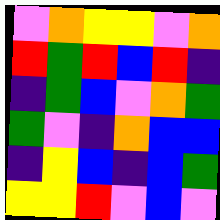[["violet", "orange", "yellow", "yellow", "violet", "orange"], ["red", "green", "red", "blue", "red", "indigo"], ["indigo", "green", "blue", "violet", "orange", "green"], ["green", "violet", "indigo", "orange", "blue", "blue"], ["indigo", "yellow", "blue", "indigo", "blue", "green"], ["yellow", "yellow", "red", "violet", "blue", "violet"]]